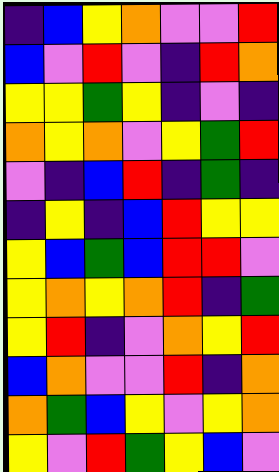[["indigo", "blue", "yellow", "orange", "violet", "violet", "red"], ["blue", "violet", "red", "violet", "indigo", "red", "orange"], ["yellow", "yellow", "green", "yellow", "indigo", "violet", "indigo"], ["orange", "yellow", "orange", "violet", "yellow", "green", "red"], ["violet", "indigo", "blue", "red", "indigo", "green", "indigo"], ["indigo", "yellow", "indigo", "blue", "red", "yellow", "yellow"], ["yellow", "blue", "green", "blue", "red", "red", "violet"], ["yellow", "orange", "yellow", "orange", "red", "indigo", "green"], ["yellow", "red", "indigo", "violet", "orange", "yellow", "red"], ["blue", "orange", "violet", "violet", "red", "indigo", "orange"], ["orange", "green", "blue", "yellow", "violet", "yellow", "orange"], ["yellow", "violet", "red", "green", "yellow", "blue", "violet"]]